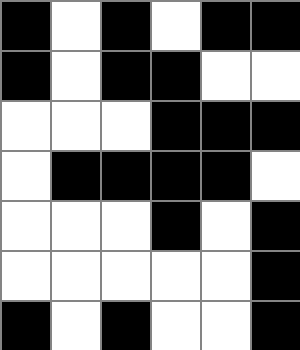[["black", "white", "black", "white", "black", "black"], ["black", "white", "black", "black", "white", "white"], ["white", "white", "white", "black", "black", "black"], ["white", "black", "black", "black", "black", "white"], ["white", "white", "white", "black", "white", "black"], ["white", "white", "white", "white", "white", "black"], ["black", "white", "black", "white", "white", "black"]]